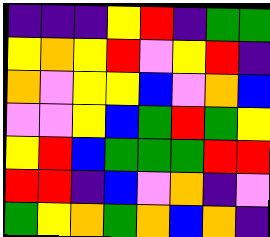[["indigo", "indigo", "indigo", "yellow", "red", "indigo", "green", "green"], ["yellow", "orange", "yellow", "red", "violet", "yellow", "red", "indigo"], ["orange", "violet", "yellow", "yellow", "blue", "violet", "orange", "blue"], ["violet", "violet", "yellow", "blue", "green", "red", "green", "yellow"], ["yellow", "red", "blue", "green", "green", "green", "red", "red"], ["red", "red", "indigo", "blue", "violet", "orange", "indigo", "violet"], ["green", "yellow", "orange", "green", "orange", "blue", "orange", "indigo"]]